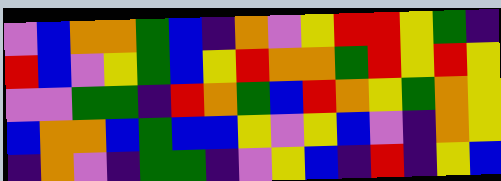[["violet", "blue", "orange", "orange", "green", "blue", "indigo", "orange", "violet", "yellow", "red", "red", "yellow", "green", "indigo"], ["red", "blue", "violet", "yellow", "green", "blue", "yellow", "red", "orange", "orange", "green", "red", "yellow", "red", "yellow"], ["violet", "violet", "green", "green", "indigo", "red", "orange", "green", "blue", "red", "orange", "yellow", "green", "orange", "yellow"], ["blue", "orange", "orange", "blue", "green", "blue", "blue", "yellow", "violet", "yellow", "blue", "violet", "indigo", "orange", "yellow"], ["indigo", "orange", "violet", "indigo", "green", "green", "indigo", "violet", "yellow", "blue", "indigo", "red", "indigo", "yellow", "blue"]]